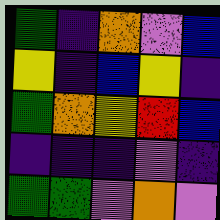[["green", "indigo", "orange", "violet", "blue"], ["yellow", "indigo", "blue", "yellow", "indigo"], ["green", "orange", "yellow", "red", "blue"], ["indigo", "indigo", "indigo", "violet", "indigo"], ["green", "green", "violet", "orange", "violet"]]